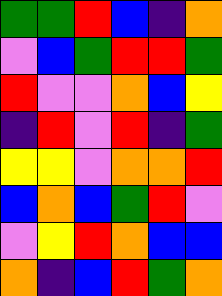[["green", "green", "red", "blue", "indigo", "orange"], ["violet", "blue", "green", "red", "red", "green"], ["red", "violet", "violet", "orange", "blue", "yellow"], ["indigo", "red", "violet", "red", "indigo", "green"], ["yellow", "yellow", "violet", "orange", "orange", "red"], ["blue", "orange", "blue", "green", "red", "violet"], ["violet", "yellow", "red", "orange", "blue", "blue"], ["orange", "indigo", "blue", "red", "green", "orange"]]